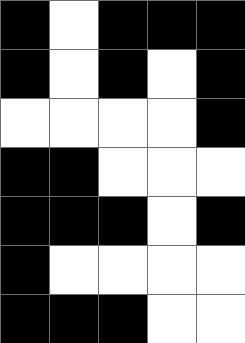[["black", "white", "black", "black", "black"], ["black", "white", "black", "white", "black"], ["white", "white", "white", "white", "black"], ["black", "black", "white", "white", "white"], ["black", "black", "black", "white", "black"], ["black", "white", "white", "white", "white"], ["black", "black", "black", "white", "white"]]